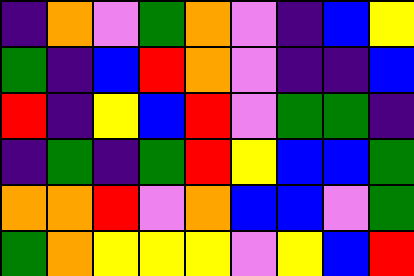[["indigo", "orange", "violet", "green", "orange", "violet", "indigo", "blue", "yellow"], ["green", "indigo", "blue", "red", "orange", "violet", "indigo", "indigo", "blue"], ["red", "indigo", "yellow", "blue", "red", "violet", "green", "green", "indigo"], ["indigo", "green", "indigo", "green", "red", "yellow", "blue", "blue", "green"], ["orange", "orange", "red", "violet", "orange", "blue", "blue", "violet", "green"], ["green", "orange", "yellow", "yellow", "yellow", "violet", "yellow", "blue", "red"]]